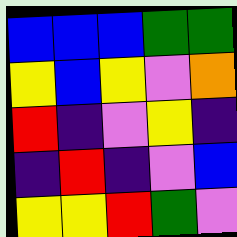[["blue", "blue", "blue", "green", "green"], ["yellow", "blue", "yellow", "violet", "orange"], ["red", "indigo", "violet", "yellow", "indigo"], ["indigo", "red", "indigo", "violet", "blue"], ["yellow", "yellow", "red", "green", "violet"]]